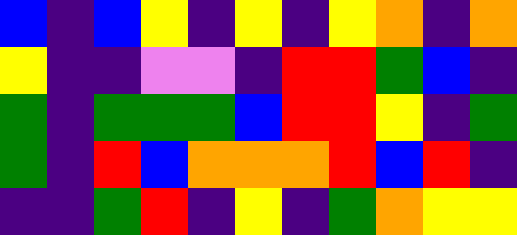[["blue", "indigo", "blue", "yellow", "indigo", "yellow", "indigo", "yellow", "orange", "indigo", "orange"], ["yellow", "indigo", "indigo", "violet", "violet", "indigo", "red", "red", "green", "blue", "indigo"], ["green", "indigo", "green", "green", "green", "blue", "red", "red", "yellow", "indigo", "green"], ["green", "indigo", "red", "blue", "orange", "orange", "orange", "red", "blue", "red", "indigo"], ["indigo", "indigo", "green", "red", "indigo", "yellow", "indigo", "green", "orange", "yellow", "yellow"]]